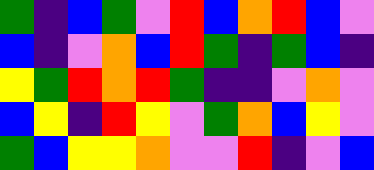[["green", "indigo", "blue", "green", "violet", "red", "blue", "orange", "red", "blue", "violet"], ["blue", "indigo", "violet", "orange", "blue", "red", "green", "indigo", "green", "blue", "indigo"], ["yellow", "green", "red", "orange", "red", "green", "indigo", "indigo", "violet", "orange", "violet"], ["blue", "yellow", "indigo", "red", "yellow", "violet", "green", "orange", "blue", "yellow", "violet"], ["green", "blue", "yellow", "yellow", "orange", "violet", "violet", "red", "indigo", "violet", "blue"]]